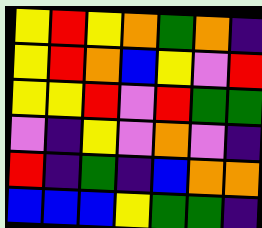[["yellow", "red", "yellow", "orange", "green", "orange", "indigo"], ["yellow", "red", "orange", "blue", "yellow", "violet", "red"], ["yellow", "yellow", "red", "violet", "red", "green", "green"], ["violet", "indigo", "yellow", "violet", "orange", "violet", "indigo"], ["red", "indigo", "green", "indigo", "blue", "orange", "orange"], ["blue", "blue", "blue", "yellow", "green", "green", "indigo"]]